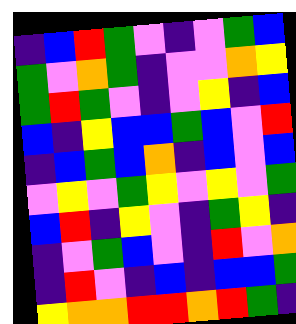[["indigo", "blue", "red", "green", "violet", "indigo", "violet", "green", "blue"], ["green", "violet", "orange", "green", "indigo", "violet", "violet", "orange", "yellow"], ["green", "red", "green", "violet", "indigo", "violet", "yellow", "indigo", "blue"], ["blue", "indigo", "yellow", "blue", "blue", "green", "blue", "violet", "red"], ["indigo", "blue", "green", "blue", "orange", "indigo", "blue", "violet", "blue"], ["violet", "yellow", "violet", "green", "yellow", "violet", "yellow", "violet", "green"], ["blue", "red", "indigo", "yellow", "violet", "indigo", "green", "yellow", "indigo"], ["indigo", "violet", "green", "blue", "violet", "indigo", "red", "violet", "orange"], ["indigo", "red", "violet", "indigo", "blue", "indigo", "blue", "blue", "green"], ["yellow", "orange", "orange", "red", "red", "orange", "red", "green", "indigo"]]